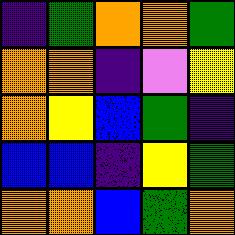[["indigo", "green", "orange", "orange", "green"], ["orange", "orange", "indigo", "violet", "yellow"], ["orange", "yellow", "blue", "green", "indigo"], ["blue", "blue", "indigo", "yellow", "green"], ["orange", "orange", "blue", "green", "orange"]]